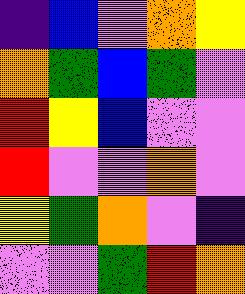[["indigo", "blue", "violet", "orange", "yellow"], ["orange", "green", "blue", "green", "violet"], ["red", "yellow", "blue", "violet", "violet"], ["red", "violet", "violet", "orange", "violet"], ["yellow", "green", "orange", "violet", "indigo"], ["violet", "violet", "green", "red", "orange"]]